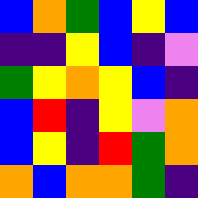[["blue", "orange", "green", "blue", "yellow", "blue"], ["indigo", "indigo", "yellow", "blue", "indigo", "violet"], ["green", "yellow", "orange", "yellow", "blue", "indigo"], ["blue", "red", "indigo", "yellow", "violet", "orange"], ["blue", "yellow", "indigo", "red", "green", "orange"], ["orange", "blue", "orange", "orange", "green", "indigo"]]